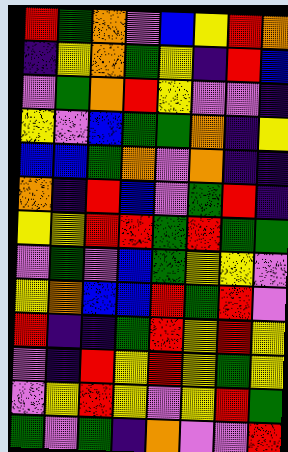[["red", "green", "orange", "violet", "blue", "yellow", "red", "orange"], ["indigo", "yellow", "orange", "green", "yellow", "indigo", "red", "blue"], ["violet", "green", "orange", "red", "yellow", "violet", "violet", "indigo"], ["yellow", "violet", "blue", "green", "green", "orange", "indigo", "yellow"], ["blue", "blue", "green", "orange", "violet", "orange", "indigo", "indigo"], ["orange", "indigo", "red", "blue", "violet", "green", "red", "indigo"], ["yellow", "yellow", "red", "red", "green", "red", "green", "green"], ["violet", "green", "violet", "blue", "green", "yellow", "yellow", "violet"], ["yellow", "orange", "blue", "blue", "red", "green", "red", "violet"], ["red", "indigo", "indigo", "green", "red", "yellow", "red", "yellow"], ["violet", "indigo", "red", "yellow", "red", "yellow", "green", "yellow"], ["violet", "yellow", "red", "yellow", "violet", "yellow", "red", "green"], ["green", "violet", "green", "indigo", "orange", "violet", "violet", "red"]]